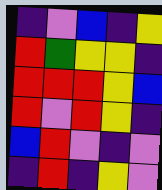[["indigo", "violet", "blue", "indigo", "yellow"], ["red", "green", "yellow", "yellow", "indigo"], ["red", "red", "red", "yellow", "blue"], ["red", "violet", "red", "yellow", "indigo"], ["blue", "red", "violet", "indigo", "violet"], ["indigo", "red", "indigo", "yellow", "violet"]]